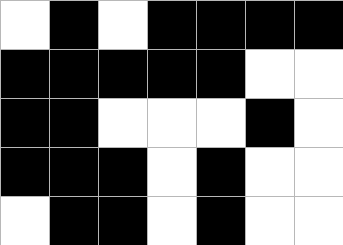[["white", "black", "white", "black", "black", "black", "black"], ["black", "black", "black", "black", "black", "white", "white"], ["black", "black", "white", "white", "white", "black", "white"], ["black", "black", "black", "white", "black", "white", "white"], ["white", "black", "black", "white", "black", "white", "white"]]